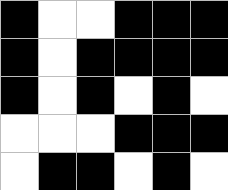[["black", "white", "white", "black", "black", "black"], ["black", "white", "black", "black", "black", "black"], ["black", "white", "black", "white", "black", "white"], ["white", "white", "white", "black", "black", "black"], ["white", "black", "black", "white", "black", "white"]]